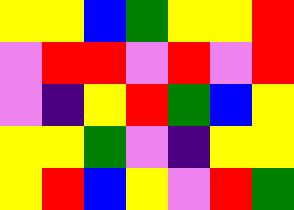[["yellow", "yellow", "blue", "green", "yellow", "yellow", "red"], ["violet", "red", "red", "violet", "red", "violet", "red"], ["violet", "indigo", "yellow", "red", "green", "blue", "yellow"], ["yellow", "yellow", "green", "violet", "indigo", "yellow", "yellow"], ["yellow", "red", "blue", "yellow", "violet", "red", "green"]]